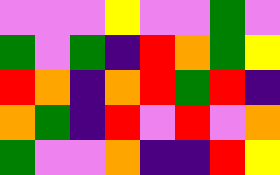[["violet", "violet", "violet", "yellow", "violet", "violet", "green", "violet"], ["green", "violet", "green", "indigo", "red", "orange", "green", "yellow"], ["red", "orange", "indigo", "orange", "red", "green", "red", "indigo"], ["orange", "green", "indigo", "red", "violet", "red", "violet", "orange"], ["green", "violet", "violet", "orange", "indigo", "indigo", "red", "yellow"]]